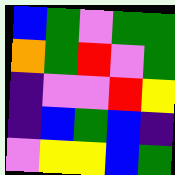[["blue", "green", "violet", "green", "green"], ["orange", "green", "red", "violet", "green"], ["indigo", "violet", "violet", "red", "yellow"], ["indigo", "blue", "green", "blue", "indigo"], ["violet", "yellow", "yellow", "blue", "green"]]